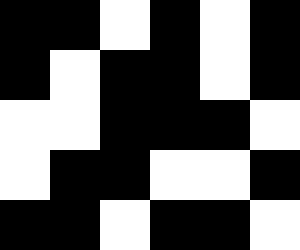[["black", "black", "white", "black", "white", "black"], ["black", "white", "black", "black", "white", "black"], ["white", "white", "black", "black", "black", "white"], ["white", "black", "black", "white", "white", "black"], ["black", "black", "white", "black", "black", "white"]]